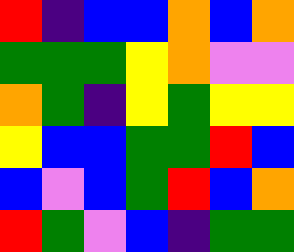[["red", "indigo", "blue", "blue", "orange", "blue", "orange"], ["green", "green", "green", "yellow", "orange", "violet", "violet"], ["orange", "green", "indigo", "yellow", "green", "yellow", "yellow"], ["yellow", "blue", "blue", "green", "green", "red", "blue"], ["blue", "violet", "blue", "green", "red", "blue", "orange"], ["red", "green", "violet", "blue", "indigo", "green", "green"]]